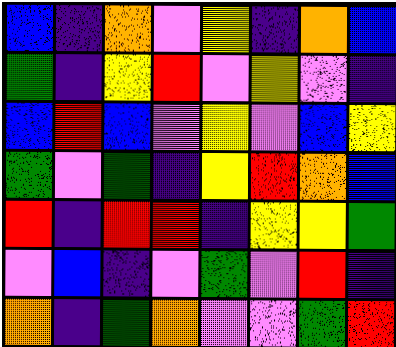[["blue", "indigo", "orange", "violet", "yellow", "indigo", "orange", "blue"], ["green", "indigo", "yellow", "red", "violet", "yellow", "violet", "indigo"], ["blue", "red", "blue", "violet", "yellow", "violet", "blue", "yellow"], ["green", "violet", "green", "indigo", "yellow", "red", "orange", "blue"], ["red", "indigo", "red", "red", "indigo", "yellow", "yellow", "green"], ["violet", "blue", "indigo", "violet", "green", "violet", "red", "indigo"], ["orange", "indigo", "green", "orange", "violet", "violet", "green", "red"]]